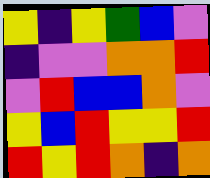[["yellow", "indigo", "yellow", "green", "blue", "violet"], ["indigo", "violet", "violet", "orange", "orange", "red"], ["violet", "red", "blue", "blue", "orange", "violet"], ["yellow", "blue", "red", "yellow", "yellow", "red"], ["red", "yellow", "red", "orange", "indigo", "orange"]]